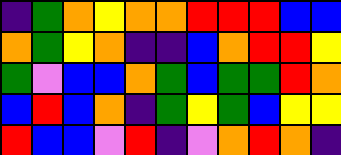[["indigo", "green", "orange", "yellow", "orange", "orange", "red", "red", "red", "blue", "blue"], ["orange", "green", "yellow", "orange", "indigo", "indigo", "blue", "orange", "red", "red", "yellow"], ["green", "violet", "blue", "blue", "orange", "green", "blue", "green", "green", "red", "orange"], ["blue", "red", "blue", "orange", "indigo", "green", "yellow", "green", "blue", "yellow", "yellow"], ["red", "blue", "blue", "violet", "red", "indigo", "violet", "orange", "red", "orange", "indigo"]]